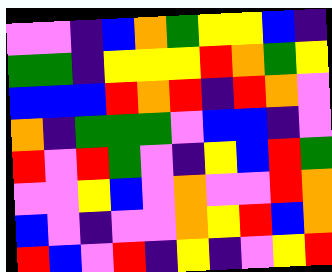[["violet", "violet", "indigo", "blue", "orange", "green", "yellow", "yellow", "blue", "indigo"], ["green", "green", "indigo", "yellow", "yellow", "yellow", "red", "orange", "green", "yellow"], ["blue", "blue", "blue", "red", "orange", "red", "indigo", "red", "orange", "violet"], ["orange", "indigo", "green", "green", "green", "violet", "blue", "blue", "indigo", "violet"], ["red", "violet", "red", "green", "violet", "indigo", "yellow", "blue", "red", "green"], ["violet", "violet", "yellow", "blue", "violet", "orange", "violet", "violet", "red", "orange"], ["blue", "violet", "indigo", "violet", "violet", "orange", "yellow", "red", "blue", "orange"], ["red", "blue", "violet", "red", "indigo", "yellow", "indigo", "violet", "yellow", "red"]]